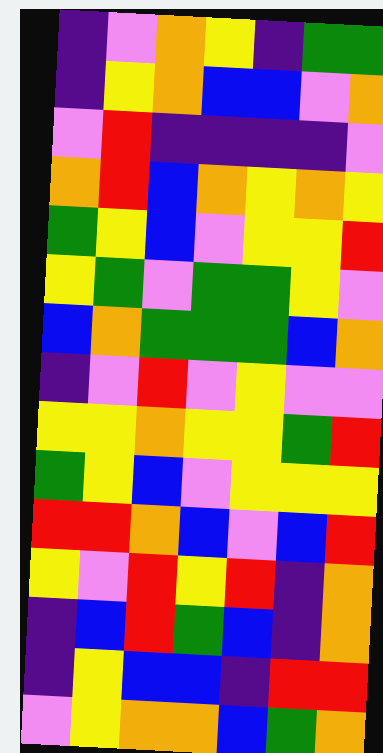[["indigo", "violet", "orange", "yellow", "indigo", "green", "green"], ["indigo", "yellow", "orange", "blue", "blue", "violet", "orange"], ["violet", "red", "indigo", "indigo", "indigo", "indigo", "violet"], ["orange", "red", "blue", "orange", "yellow", "orange", "yellow"], ["green", "yellow", "blue", "violet", "yellow", "yellow", "red"], ["yellow", "green", "violet", "green", "green", "yellow", "violet"], ["blue", "orange", "green", "green", "green", "blue", "orange"], ["indigo", "violet", "red", "violet", "yellow", "violet", "violet"], ["yellow", "yellow", "orange", "yellow", "yellow", "green", "red"], ["green", "yellow", "blue", "violet", "yellow", "yellow", "yellow"], ["red", "red", "orange", "blue", "violet", "blue", "red"], ["yellow", "violet", "red", "yellow", "red", "indigo", "orange"], ["indigo", "blue", "red", "green", "blue", "indigo", "orange"], ["indigo", "yellow", "blue", "blue", "indigo", "red", "red"], ["violet", "yellow", "orange", "orange", "blue", "green", "orange"]]